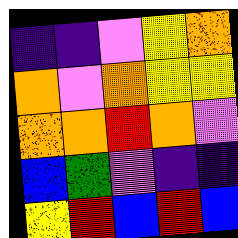[["indigo", "indigo", "violet", "yellow", "orange"], ["orange", "violet", "orange", "yellow", "yellow"], ["orange", "orange", "red", "orange", "violet"], ["blue", "green", "violet", "indigo", "indigo"], ["yellow", "red", "blue", "red", "blue"]]